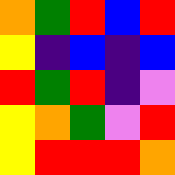[["orange", "green", "red", "blue", "red"], ["yellow", "indigo", "blue", "indigo", "blue"], ["red", "green", "red", "indigo", "violet"], ["yellow", "orange", "green", "violet", "red"], ["yellow", "red", "red", "red", "orange"]]